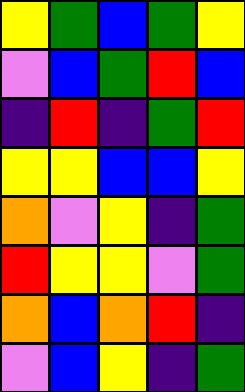[["yellow", "green", "blue", "green", "yellow"], ["violet", "blue", "green", "red", "blue"], ["indigo", "red", "indigo", "green", "red"], ["yellow", "yellow", "blue", "blue", "yellow"], ["orange", "violet", "yellow", "indigo", "green"], ["red", "yellow", "yellow", "violet", "green"], ["orange", "blue", "orange", "red", "indigo"], ["violet", "blue", "yellow", "indigo", "green"]]